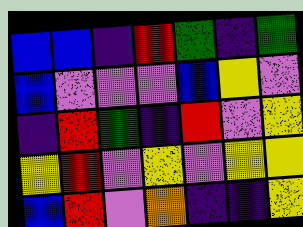[["blue", "blue", "indigo", "red", "green", "indigo", "green"], ["blue", "violet", "violet", "violet", "blue", "yellow", "violet"], ["indigo", "red", "green", "indigo", "red", "violet", "yellow"], ["yellow", "red", "violet", "yellow", "violet", "yellow", "yellow"], ["blue", "red", "violet", "orange", "indigo", "indigo", "yellow"]]